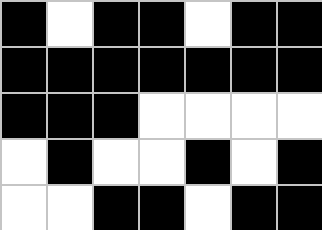[["black", "white", "black", "black", "white", "black", "black"], ["black", "black", "black", "black", "black", "black", "black"], ["black", "black", "black", "white", "white", "white", "white"], ["white", "black", "white", "white", "black", "white", "black"], ["white", "white", "black", "black", "white", "black", "black"]]